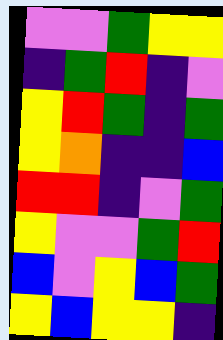[["violet", "violet", "green", "yellow", "yellow"], ["indigo", "green", "red", "indigo", "violet"], ["yellow", "red", "green", "indigo", "green"], ["yellow", "orange", "indigo", "indigo", "blue"], ["red", "red", "indigo", "violet", "green"], ["yellow", "violet", "violet", "green", "red"], ["blue", "violet", "yellow", "blue", "green"], ["yellow", "blue", "yellow", "yellow", "indigo"]]